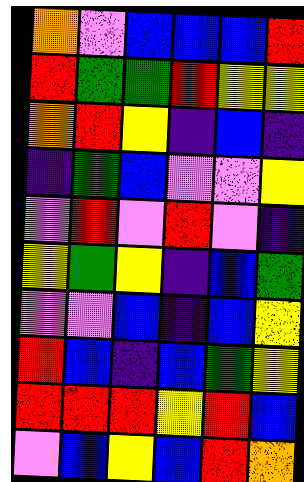[["orange", "violet", "blue", "blue", "blue", "red"], ["red", "green", "green", "red", "yellow", "yellow"], ["orange", "red", "yellow", "indigo", "blue", "indigo"], ["indigo", "green", "blue", "violet", "violet", "yellow"], ["violet", "red", "violet", "red", "violet", "indigo"], ["yellow", "green", "yellow", "indigo", "blue", "green"], ["violet", "violet", "blue", "indigo", "blue", "yellow"], ["red", "blue", "indigo", "blue", "green", "yellow"], ["red", "red", "red", "yellow", "red", "blue"], ["violet", "blue", "yellow", "blue", "red", "orange"]]